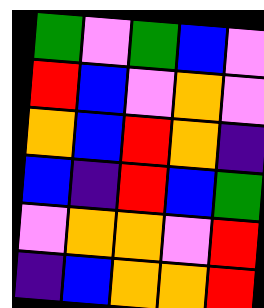[["green", "violet", "green", "blue", "violet"], ["red", "blue", "violet", "orange", "violet"], ["orange", "blue", "red", "orange", "indigo"], ["blue", "indigo", "red", "blue", "green"], ["violet", "orange", "orange", "violet", "red"], ["indigo", "blue", "orange", "orange", "red"]]